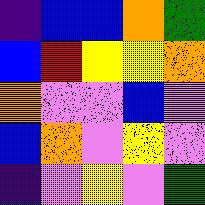[["indigo", "blue", "blue", "orange", "green"], ["blue", "red", "yellow", "yellow", "orange"], ["orange", "violet", "violet", "blue", "violet"], ["blue", "orange", "violet", "yellow", "violet"], ["indigo", "violet", "yellow", "violet", "green"]]